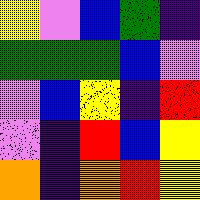[["yellow", "violet", "blue", "green", "indigo"], ["green", "green", "green", "blue", "violet"], ["violet", "blue", "yellow", "indigo", "red"], ["violet", "indigo", "red", "blue", "yellow"], ["orange", "indigo", "orange", "red", "yellow"]]